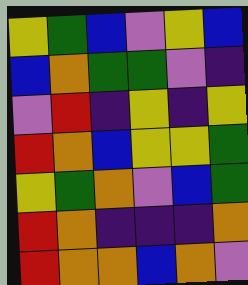[["yellow", "green", "blue", "violet", "yellow", "blue"], ["blue", "orange", "green", "green", "violet", "indigo"], ["violet", "red", "indigo", "yellow", "indigo", "yellow"], ["red", "orange", "blue", "yellow", "yellow", "green"], ["yellow", "green", "orange", "violet", "blue", "green"], ["red", "orange", "indigo", "indigo", "indigo", "orange"], ["red", "orange", "orange", "blue", "orange", "violet"]]